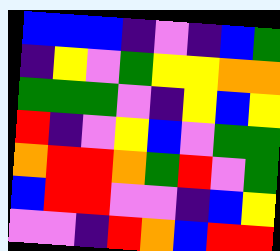[["blue", "blue", "blue", "indigo", "violet", "indigo", "blue", "green"], ["indigo", "yellow", "violet", "green", "yellow", "yellow", "orange", "orange"], ["green", "green", "green", "violet", "indigo", "yellow", "blue", "yellow"], ["red", "indigo", "violet", "yellow", "blue", "violet", "green", "green"], ["orange", "red", "red", "orange", "green", "red", "violet", "green"], ["blue", "red", "red", "violet", "violet", "indigo", "blue", "yellow"], ["violet", "violet", "indigo", "red", "orange", "blue", "red", "red"]]